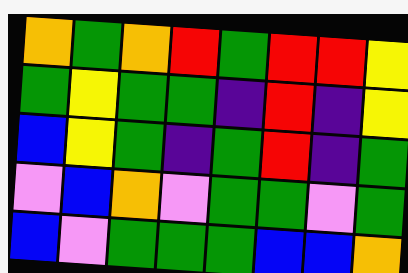[["orange", "green", "orange", "red", "green", "red", "red", "yellow"], ["green", "yellow", "green", "green", "indigo", "red", "indigo", "yellow"], ["blue", "yellow", "green", "indigo", "green", "red", "indigo", "green"], ["violet", "blue", "orange", "violet", "green", "green", "violet", "green"], ["blue", "violet", "green", "green", "green", "blue", "blue", "orange"]]